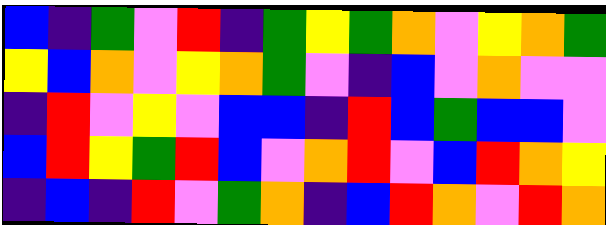[["blue", "indigo", "green", "violet", "red", "indigo", "green", "yellow", "green", "orange", "violet", "yellow", "orange", "green"], ["yellow", "blue", "orange", "violet", "yellow", "orange", "green", "violet", "indigo", "blue", "violet", "orange", "violet", "violet"], ["indigo", "red", "violet", "yellow", "violet", "blue", "blue", "indigo", "red", "blue", "green", "blue", "blue", "violet"], ["blue", "red", "yellow", "green", "red", "blue", "violet", "orange", "red", "violet", "blue", "red", "orange", "yellow"], ["indigo", "blue", "indigo", "red", "violet", "green", "orange", "indigo", "blue", "red", "orange", "violet", "red", "orange"]]